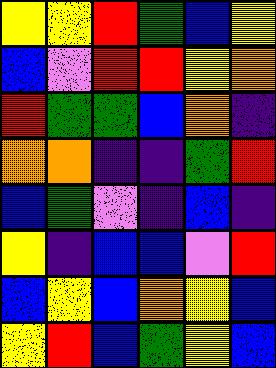[["yellow", "yellow", "red", "green", "blue", "yellow"], ["blue", "violet", "red", "red", "yellow", "orange"], ["red", "green", "green", "blue", "orange", "indigo"], ["orange", "orange", "indigo", "indigo", "green", "red"], ["blue", "green", "violet", "indigo", "blue", "indigo"], ["yellow", "indigo", "blue", "blue", "violet", "red"], ["blue", "yellow", "blue", "orange", "yellow", "blue"], ["yellow", "red", "blue", "green", "yellow", "blue"]]